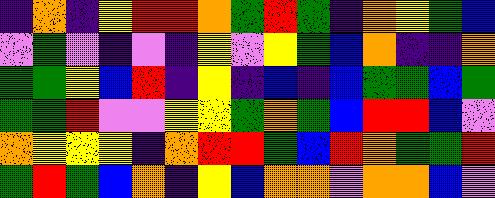[["indigo", "orange", "indigo", "yellow", "red", "red", "orange", "green", "red", "green", "indigo", "orange", "yellow", "green", "blue"], ["violet", "green", "violet", "indigo", "violet", "indigo", "yellow", "violet", "yellow", "green", "blue", "orange", "indigo", "indigo", "orange"], ["green", "green", "yellow", "blue", "red", "indigo", "yellow", "indigo", "blue", "indigo", "blue", "green", "green", "blue", "green"], ["green", "green", "red", "violet", "violet", "yellow", "yellow", "green", "orange", "green", "blue", "red", "red", "blue", "violet"], ["orange", "yellow", "yellow", "yellow", "indigo", "orange", "red", "red", "green", "blue", "red", "orange", "green", "green", "red"], ["green", "red", "green", "blue", "orange", "indigo", "yellow", "blue", "orange", "orange", "violet", "orange", "orange", "blue", "violet"]]